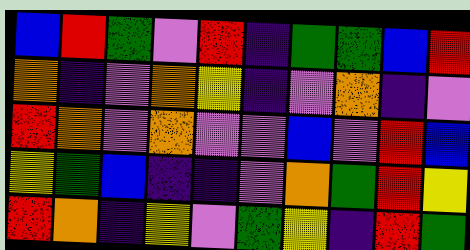[["blue", "red", "green", "violet", "red", "indigo", "green", "green", "blue", "red"], ["orange", "indigo", "violet", "orange", "yellow", "indigo", "violet", "orange", "indigo", "violet"], ["red", "orange", "violet", "orange", "violet", "violet", "blue", "violet", "red", "blue"], ["yellow", "green", "blue", "indigo", "indigo", "violet", "orange", "green", "red", "yellow"], ["red", "orange", "indigo", "yellow", "violet", "green", "yellow", "indigo", "red", "green"]]